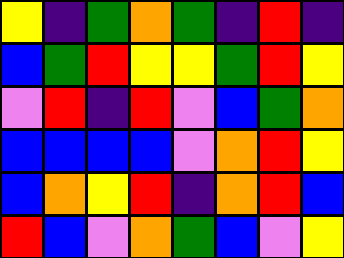[["yellow", "indigo", "green", "orange", "green", "indigo", "red", "indigo"], ["blue", "green", "red", "yellow", "yellow", "green", "red", "yellow"], ["violet", "red", "indigo", "red", "violet", "blue", "green", "orange"], ["blue", "blue", "blue", "blue", "violet", "orange", "red", "yellow"], ["blue", "orange", "yellow", "red", "indigo", "orange", "red", "blue"], ["red", "blue", "violet", "orange", "green", "blue", "violet", "yellow"]]